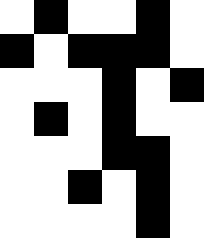[["white", "black", "white", "white", "black", "white"], ["black", "white", "black", "black", "black", "white"], ["white", "white", "white", "black", "white", "black"], ["white", "black", "white", "black", "white", "white"], ["white", "white", "white", "black", "black", "white"], ["white", "white", "black", "white", "black", "white"], ["white", "white", "white", "white", "black", "white"]]